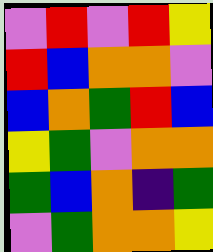[["violet", "red", "violet", "red", "yellow"], ["red", "blue", "orange", "orange", "violet"], ["blue", "orange", "green", "red", "blue"], ["yellow", "green", "violet", "orange", "orange"], ["green", "blue", "orange", "indigo", "green"], ["violet", "green", "orange", "orange", "yellow"]]